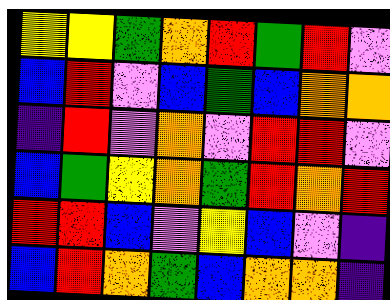[["yellow", "yellow", "green", "orange", "red", "green", "red", "violet"], ["blue", "red", "violet", "blue", "green", "blue", "orange", "orange"], ["indigo", "red", "violet", "orange", "violet", "red", "red", "violet"], ["blue", "green", "yellow", "orange", "green", "red", "orange", "red"], ["red", "red", "blue", "violet", "yellow", "blue", "violet", "indigo"], ["blue", "red", "orange", "green", "blue", "orange", "orange", "indigo"]]